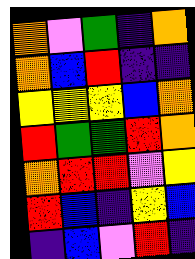[["orange", "violet", "green", "indigo", "orange"], ["orange", "blue", "red", "indigo", "indigo"], ["yellow", "yellow", "yellow", "blue", "orange"], ["red", "green", "green", "red", "orange"], ["orange", "red", "red", "violet", "yellow"], ["red", "blue", "indigo", "yellow", "blue"], ["indigo", "blue", "violet", "red", "indigo"]]